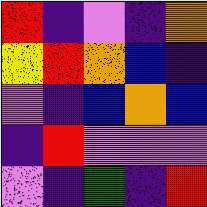[["red", "indigo", "violet", "indigo", "orange"], ["yellow", "red", "orange", "blue", "indigo"], ["violet", "indigo", "blue", "orange", "blue"], ["indigo", "red", "violet", "violet", "violet"], ["violet", "indigo", "green", "indigo", "red"]]